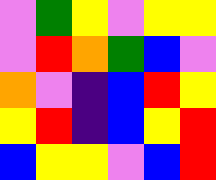[["violet", "green", "yellow", "violet", "yellow", "yellow"], ["violet", "red", "orange", "green", "blue", "violet"], ["orange", "violet", "indigo", "blue", "red", "yellow"], ["yellow", "red", "indigo", "blue", "yellow", "red"], ["blue", "yellow", "yellow", "violet", "blue", "red"]]